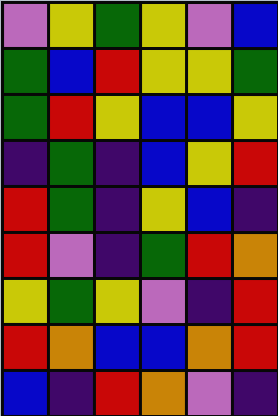[["violet", "yellow", "green", "yellow", "violet", "blue"], ["green", "blue", "red", "yellow", "yellow", "green"], ["green", "red", "yellow", "blue", "blue", "yellow"], ["indigo", "green", "indigo", "blue", "yellow", "red"], ["red", "green", "indigo", "yellow", "blue", "indigo"], ["red", "violet", "indigo", "green", "red", "orange"], ["yellow", "green", "yellow", "violet", "indigo", "red"], ["red", "orange", "blue", "blue", "orange", "red"], ["blue", "indigo", "red", "orange", "violet", "indigo"]]